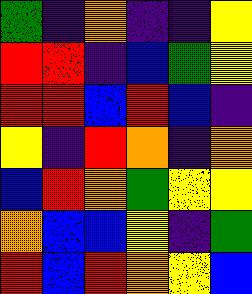[["green", "indigo", "orange", "indigo", "indigo", "yellow"], ["red", "red", "indigo", "blue", "green", "yellow"], ["red", "red", "blue", "red", "blue", "indigo"], ["yellow", "indigo", "red", "orange", "indigo", "orange"], ["blue", "red", "orange", "green", "yellow", "yellow"], ["orange", "blue", "blue", "yellow", "indigo", "green"], ["red", "blue", "red", "orange", "yellow", "blue"]]